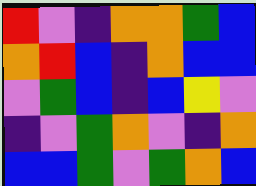[["red", "violet", "indigo", "orange", "orange", "green", "blue"], ["orange", "red", "blue", "indigo", "orange", "blue", "blue"], ["violet", "green", "blue", "indigo", "blue", "yellow", "violet"], ["indigo", "violet", "green", "orange", "violet", "indigo", "orange"], ["blue", "blue", "green", "violet", "green", "orange", "blue"]]